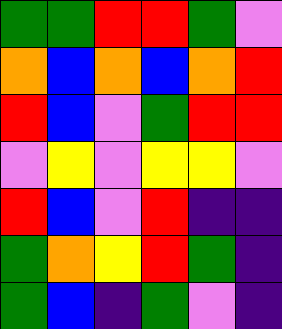[["green", "green", "red", "red", "green", "violet"], ["orange", "blue", "orange", "blue", "orange", "red"], ["red", "blue", "violet", "green", "red", "red"], ["violet", "yellow", "violet", "yellow", "yellow", "violet"], ["red", "blue", "violet", "red", "indigo", "indigo"], ["green", "orange", "yellow", "red", "green", "indigo"], ["green", "blue", "indigo", "green", "violet", "indigo"]]